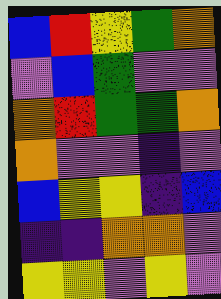[["blue", "red", "yellow", "green", "orange"], ["violet", "blue", "green", "violet", "violet"], ["orange", "red", "green", "green", "orange"], ["orange", "violet", "violet", "indigo", "violet"], ["blue", "yellow", "yellow", "indigo", "blue"], ["indigo", "indigo", "orange", "orange", "violet"], ["yellow", "yellow", "violet", "yellow", "violet"]]